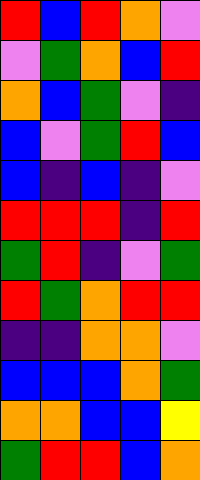[["red", "blue", "red", "orange", "violet"], ["violet", "green", "orange", "blue", "red"], ["orange", "blue", "green", "violet", "indigo"], ["blue", "violet", "green", "red", "blue"], ["blue", "indigo", "blue", "indigo", "violet"], ["red", "red", "red", "indigo", "red"], ["green", "red", "indigo", "violet", "green"], ["red", "green", "orange", "red", "red"], ["indigo", "indigo", "orange", "orange", "violet"], ["blue", "blue", "blue", "orange", "green"], ["orange", "orange", "blue", "blue", "yellow"], ["green", "red", "red", "blue", "orange"]]